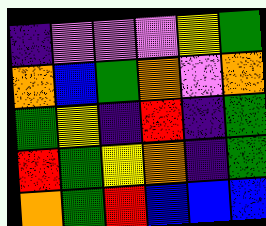[["indigo", "violet", "violet", "violet", "yellow", "green"], ["orange", "blue", "green", "orange", "violet", "orange"], ["green", "yellow", "indigo", "red", "indigo", "green"], ["red", "green", "yellow", "orange", "indigo", "green"], ["orange", "green", "red", "blue", "blue", "blue"]]